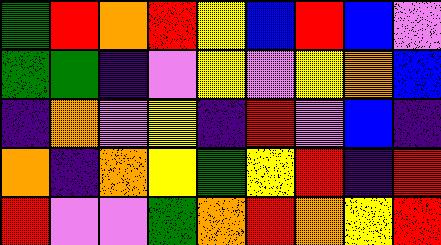[["green", "red", "orange", "red", "yellow", "blue", "red", "blue", "violet"], ["green", "green", "indigo", "violet", "yellow", "violet", "yellow", "orange", "blue"], ["indigo", "orange", "violet", "yellow", "indigo", "red", "violet", "blue", "indigo"], ["orange", "indigo", "orange", "yellow", "green", "yellow", "red", "indigo", "red"], ["red", "violet", "violet", "green", "orange", "red", "orange", "yellow", "red"]]